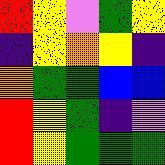[["red", "yellow", "violet", "green", "yellow"], ["indigo", "yellow", "orange", "yellow", "indigo"], ["orange", "green", "green", "blue", "blue"], ["red", "yellow", "green", "indigo", "violet"], ["red", "yellow", "green", "green", "green"]]